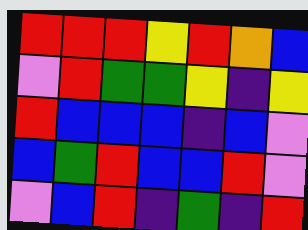[["red", "red", "red", "yellow", "red", "orange", "blue"], ["violet", "red", "green", "green", "yellow", "indigo", "yellow"], ["red", "blue", "blue", "blue", "indigo", "blue", "violet"], ["blue", "green", "red", "blue", "blue", "red", "violet"], ["violet", "blue", "red", "indigo", "green", "indigo", "red"]]